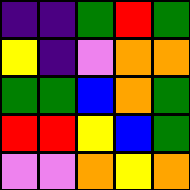[["indigo", "indigo", "green", "red", "green"], ["yellow", "indigo", "violet", "orange", "orange"], ["green", "green", "blue", "orange", "green"], ["red", "red", "yellow", "blue", "green"], ["violet", "violet", "orange", "yellow", "orange"]]